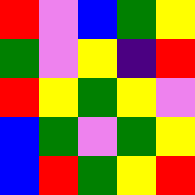[["red", "violet", "blue", "green", "yellow"], ["green", "violet", "yellow", "indigo", "red"], ["red", "yellow", "green", "yellow", "violet"], ["blue", "green", "violet", "green", "yellow"], ["blue", "red", "green", "yellow", "red"]]